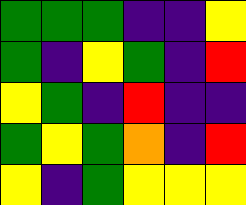[["green", "green", "green", "indigo", "indigo", "yellow"], ["green", "indigo", "yellow", "green", "indigo", "red"], ["yellow", "green", "indigo", "red", "indigo", "indigo"], ["green", "yellow", "green", "orange", "indigo", "red"], ["yellow", "indigo", "green", "yellow", "yellow", "yellow"]]